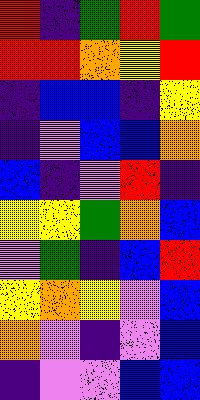[["red", "indigo", "green", "red", "green"], ["red", "red", "orange", "yellow", "red"], ["indigo", "blue", "blue", "indigo", "yellow"], ["indigo", "violet", "blue", "blue", "orange"], ["blue", "indigo", "violet", "red", "indigo"], ["yellow", "yellow", "green", "orange", "blue"], ["violet", "green", "indigo", "blue", "red"], ["yellow", "orange", "yellow", "violet", "blue"], ["orange", "violet", "indigo", "violet", "blue"], ["indigo", "violet", "violet", "blue", "blue"]]